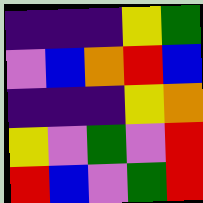[["indigo", "indigo", "indigo", "yellow", "green"], ["violet", "blue", "orange", "red", "blue"], ["indigo", "indigo", "indigo", "yellow", "orange"], ["yellow", "violet", "green", "violet", "red"], ["red", "blue", "violet", "green", "red"]]